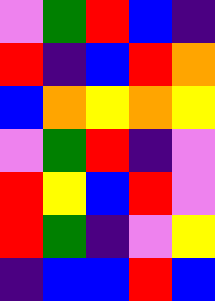[["violet", "green", "red", "blue", "indigo"], ["red", "indigo", "blue", "red", "orange"], ["blue", "orange", "yellow", "orange", "yellow"], ["violet", "green", "red", "indigo", "violet"], ["red", "yellow", "blue", "red", "violet"], ["red", "green", "indigo", "violet", "yellow"], ["indigo", "blue", "blue", "red", "blue"]]